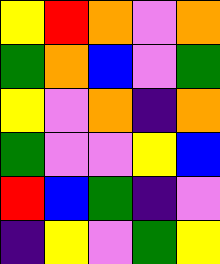[["yellow", "red", "orange", "violet", "orange"], ["green", "orange", "blue", "violet", "green"], ["yellow", "violet", "orange", "indigo", "orange"], ["green", "violet", "violet", "yellow", "blue"], ["red", "blue", "green", "indigo", "violet"], ["indigo", "yellow", "violet", "green", "yellow"]]